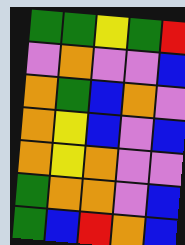[["green", "green", "yellow", "green", "red"], ["violet", "orange", "violet", "violet", "blue"], ["orange", "green", "blue", "orange", "violet"], ["orange", "yellow", "blue", "violet", "blue"], ["orange", "yellow", "orange", "violet", "violet"], ["green", "orange", "orange", "violet", "blue"], ["green", "blue", "red", "orange", "blue"]]